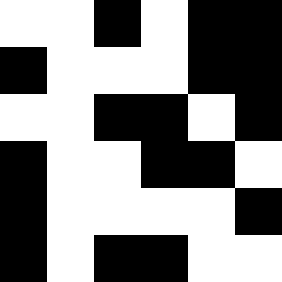[["white", "white", "black", "white", "black", "black"], ["black", "white", "white", "white", "black", "black"], ["white", "white", "black", "black", "white", "black"], ["black", "white", "white", "black", "black", "white"], ["black", "white", "white", "white", "white", "black"], ["black", "white", "black", "black", "white", "white"]]